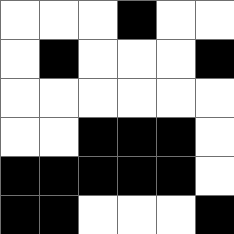[["white", "white", "white", "black", "white", "white"], ["white", "black", "white", "white", "white", "black"], ["white", "white", "white", "white", "white", "white"], ["white", "white", "black", "black", "black", "white"], ["black", "black", "black", "black", "black", "white"], ["black", "black", "white", "white", "white", "black"]]